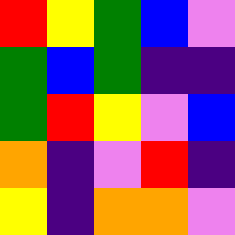[["red", "yellow", "green", "blue", "violet"], ["green", "blue", "green", "indigo", "indigo"], ["green", "red", "yellow", "violet", "blue"], ["orange", "indigo", "violet", "red", "indigo"], ["yellow", "indigo", "orange", "orange", "violet"]]